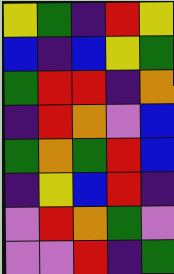[["yellow", "green", "indigo", "red", "yellow"], ["blue", "indigo", "blue", "yellow", "green"], ["green", "red", "red", "indigo", "orange"], ["indigo", "red", "orange", "violet", "blue"], ["green", "orange", "green", "red", "blue"], ["indigo", "yellow", "blue", "red", "indigo"], ["violet", "red", "orange", "green", "violet"], ["violet", "violet", "red", "indigo", "green"]]